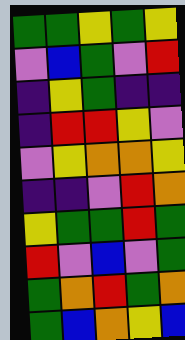[["green", "green", "yellow", "green", "yellow"], ["violet", "blue", "green", "violet", "red"], ["indigo", "yellow", "green", "indigo", "indigo"], ["indigo", "red", "red", "yellow", "violet"], ["violet", "yellow", "orange", "orange", "yellow"], ["indigo", "indigo", "violet", "red", "orange"], ["yellow", "green", "green", "red", "green"], ["red", "violet", "blue", "violet", "green"], ["green", "orange", "red", "green", "orange"], ["green", "blue", "orange", "yellow", "blue"]]